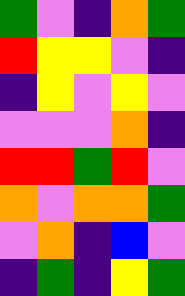[["green", "violet", "indigo", "orange", "green"], ["red", "yellow", "yellow", "violet", "indigo"], ["indigo", "yellow", "violet", "yellow", "violet"], ["violet", "violet", "violet", "orange", "indigo"], ["red", "red", "green", "red", "violet"], ["orange", "violet", "orange", "orange", "green"], ["violet", "orange", "indigo", "blue", "violet"], ["indigo", "green", "indigo", "yellow", "green"]]